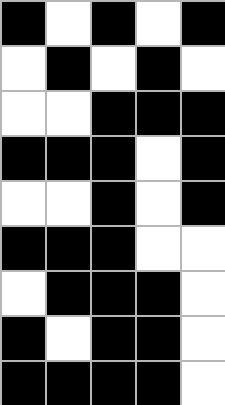[["black", "white", "black", "white", "black"], ["white", "black", "white", "black", "white"], ["white", "white", "black", "black", "black"], ["black", "black", "black", "white", "black"], ["white", "white", "black", "white", "black"], ["black", "black", "black", "white", "white"], ["white", "black", "black", "black", "white"], ["black", "white", "black", "black", "white"], ["black", "black", "black", "black", "white"]]